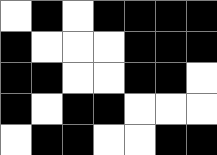[["white", "black", "white", "black", "black", "black", "black"], ["black", "white", "white", "white", "black", "black", "black"], ["black", "black", "white", "white", "black", "black", "white"], ["black", "white", "black", "black", "white", "white", "white"], ["white", "black", "black", "white", "white", "black", "black"]]